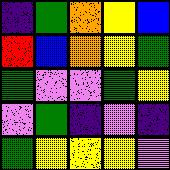[["indigo", "green", "orange", "yellow", "blue"], ["red", "blue", "orange", "yellow", "green"], ["green", "violet", "violet", "green", "yellow"], ["violet", "green", "indigo", "violet", "indigo"], ["green", "yellow", "yellow", "yellow", "violet"]]